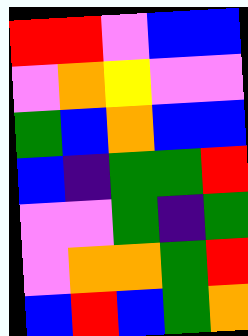[["red", "red", "violet", "blue", "blue"], ["violet", "orange", "yellow", "violet", "violet"], ["green", "blue", "orange", "blue", "blue"], ["blue", "indigo", "green", "green", "red"], ["violet", "violet", "green", "indigo", "green"], ["violet", "orange", "orange", "green", "red"], ["blue", "red", "blue", "green", "orange"]]